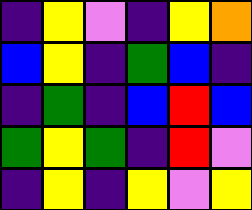[["indigo", "yellow", "violet", "indigo", "yellow", "orange"], ["blue", "yellow", "indigo", "green", "blue", "indigo"], ["indigo", "green", "indigo", "blue", "red", "blue"], ["green", "yellow", "green", "indigo", "red", "violet"], ["indigo", "yellow", "indigo", "yellow", "violet", "yellow"]]